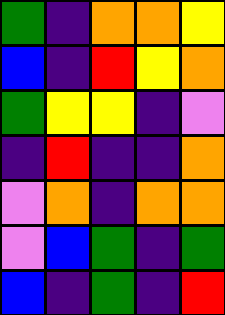[["green", "indigo", "orange", "orange", "yellow"], ["blue", "indigo", "red", "yellow", "orange"], ["green", "yellow", "yellow", "indigo", "violet"], ["indigo", "red", "indigo", "indigo", "orange"], ["violet", "orange", "indigo", "orange", "orange"], ["violet", "blue", "green", "indigo", "green"], ["blue", "indigo", "green", "indigo", "red"]]